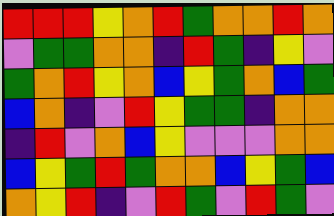[["red", "red", "red", "yellow", "orange", "red", "green", "orange", "orange", "red", "orange"], ["violet", "green", "green", "orange", "orange", "indigo", "red", "green", "indigo", "yellow", "violet"], ["green", "orange", "red", "yellow", "orange", "blue", "yellow", "green", "orange", "blue", "green"], ["blue", "orange", "indigo", "violet", "red", "yellow", "green", "green", "indigo", "orange", "orange"], ["indigo", "red", "violet", "orange", "blue", "yellow", "violet", "violet", "violet", "orange", "orange"], ["blue", "yellow", "green", "red", "green", "orange", "orange", "blue", "yellow", "green", "blue"], ["orange", "yellow", "red", "indigo", "violet", "red", "green", "violet", "red", "green", "violet"]]